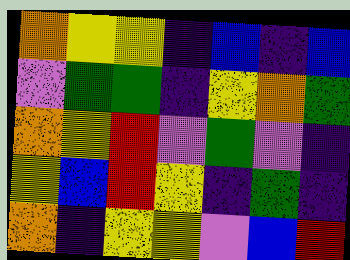[["orange", "yellow", "yellow", "indigo", "blue", "indigo", "blue"], ["violet", "green", "green", "indigo", "yellow", "orange", "green"], ["orange", "yellow", "red", "violet", "green", "violet", "indigo"], ["yellow", "blue", "red", "yellow", "indigo", "green", "indigo"], ["orange", "indigo", "yellow", "yellow", "violet", "blue", "red"]]